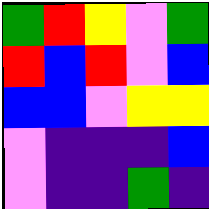[["green", "red", "yellow", "violet", "green"], ["red", "blue", "red", "violet", "blue"], ["blue", "blue", "violet", "yellow", "yellow"], ["violet", "indigo", "indigo", "indigo", "blue"], ["violet", "indigo", "indigo", "green", "indigo"]]